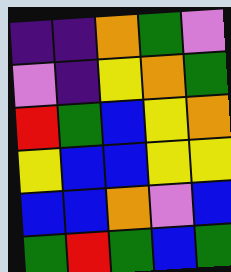[["indigo", "indigo", "orange", "green", "violet"], ["violet", "indigo", "yellow", "orange", "green"], ["red", "green", "blue", "yellow", "orange"], ["yellow", "blue", "blue", "yellow", "yellow"], ["blue", "blue", "orange", "violet", "blue"], ["green", "red", "green", "blue", "green"]]